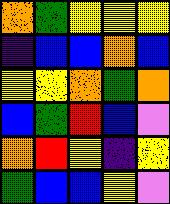[["orange", "green", "yellow", "yellow", "yellow"], ["indigo", "blue", "blue", "orange", "blue"], ["yellow", "yellow", "orange", "green", "orange"], ["blue", "green", "red", "blue", "violet"], ["orange", "red", "yellow", "indigo", "yellow"], ["green", "blue", "blue", "yellow", "violet"]]